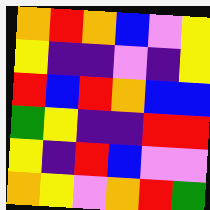[["orange", "red", "orange", "blue", "violet", "yellow"], ["yellow", "indigo", "indigo", "violet", "indigo", "yellow"], ["red", "blue", "red", "orange", "blue", "blue"], ["green", "yellow", "indigo", "indigo", "red", "red"], ["yellow", "indigo", "red", "blue", "violet", "violet"], ["orange", "yellow", "violet", "orange", "red", "green"]]